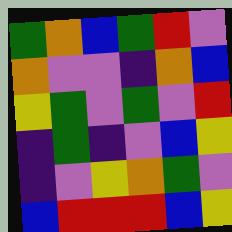[["green", "orange", "blue", "green", "red", "violet"], ["orange", "violet", "violet", "indigo", "orange", "blue"], ["yellow", "green", "violet", "green", "violet", "red"], ["indigo", "green", "indigo", "violet", "blue", "yellow"], ["indigo", "violet", "yellow", "orange", "green", "violet"], ["blue", "red", "red", "red", "blue", "yellow"]]